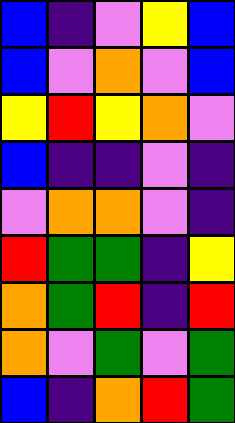[["blue", "indigo", "violet", "yellow", "blue"], ["blue", "violet", "orange", "violet", "blue"], ["yellow", "red", "yellow", "orange", "violet"], ["blue", "indigo", "indigo", "violet", "indigo"], ["violet", "orange", "orange", "violet", "indigo"], ["red", "green", "green", "indigo", "yellow"], ["orange", "green", "red", "indigo", "red"], ["orange", "violet", "green", "violet", "green"], ["blue", "indigo", "orange", "red", "green"]]